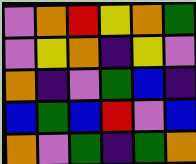[["violet", "orange", "red", "yellow", "orange", "green"], ["violet", "yellow", "orange", "indigo", "yellow", "violet"], ["orange", "indigo", "violet", "green", "blue", "indigo"], ["blue", "green", "blue", "red", "violet", "blue"], ["orange", "violet", "green", "indigo", "green", "orange"]]